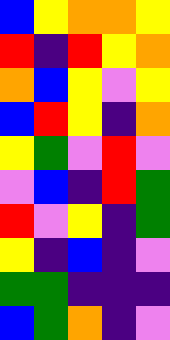[["blue", "yellow", "orange", "orange", "yellow"], ["red", "indigo", "red", "yellow", "orange"], ["orange", "blue", "yellow", "violet", "yellow"], ["blue", "red", "yellow", "indigo", "orange"], ["yellow", "green", "violet", "red", "violet"], ["violet", "blue", "indigo", "red", "green"], ["red", "violet", "yellow", "indigo", "green"], ["yellow", "indigo", "blue", "indigo", "violet"], ["green", "green", "indigo", "indigo", "indigo"], ["blue", "green", "orange", "indigo", "violet"]]